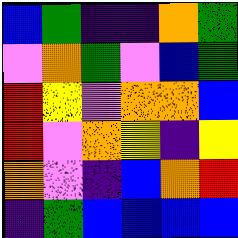[["blue", "green", "indigo", "indigo", "orange", "green"], ["violet", "orange", "green", "violet", "blue", "green"], ["red", "yellow", "violet", "orange", "orange", "blue"], ["red", "violet", "orange", "yellow", "indigo", "yellow"], ["orange", "violet", "indigo", "blue", "orange", "red"], ["indigo", "green", "blue", "blue", "blue", "blue"]]